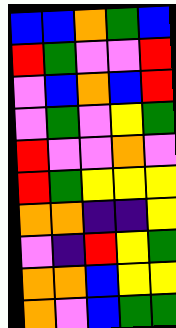[["blue", "blue", "orange", "green", "blue"], ["red", "green", "violet", "violet", "red"], ["violet", "blue", "orange", "blue", "red"], ["violet", "green", "violet", "yellow", "green"], ["red", "violet", "violet", "orange", "violet"], ["red", "green", "yellow", "yellow", "yellow"], ["orange", "orange", "indigo", "indigo", "yellow"], ["violet", "indigo", "red", "yellow", "green"], ["orange", "orange", "blue", "yellow", "yellow"], ["orange", "violet", "blue", "green", "green"]]